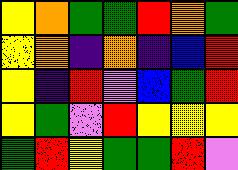[["yellow", "orange", "green", "green", "red", "orange", "green"], ["yellow", "orange", "indigo", "orange", "indigo", "blue", "red"], ["yellow", "indigo", "red", "violet", "blue", "green", "red"], ["yellow", "green", "violet", "red", "yellow", "yellow", "yellow"], ["green", "red", "yellow", "green", "green", "red", "violet"]]